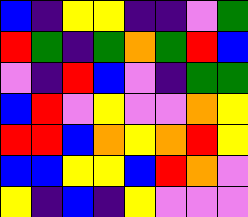[["blue", "indigo", "yellow", "yellow", "indigo", "indigo", "violet", "green"], ["red", "green", "indigo", "green", "orange", "green", "red", "blue"], ["violet", "indigo", "red", "blue", "violet", "indigo", "green", "green"], ["blue", "red", "violet", "yellow", "violet", "violet", "orange", "yellow"], ["red", "red", "blue", "orange", "yellow", "orange", "red", "yellow"], ["blue", "blue", "yellow", "yellow", "blue", "red", "orange", "violet"], ["yellow", "indigo", "blue", "indigo", "yellow", "violet", "violet", "violet"]]